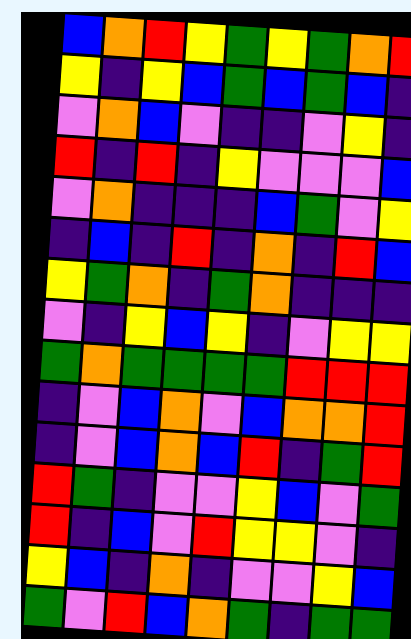[["blue", "orange", "red", "yellow", "green", "yellow", "green", "orange", "red"], ["yellow", "indigo", "yellow", "blue", "green", "blue", "green", "blue", "indigo"], ["violet", "orange", "blue", "violet", "indigo", "indigo", "violet", "yellow", "indigo"], ["red", "indigo", "red", "indigo", "yellow", "violet", "violet", "violet", "blue"], ["violet", "orange", "indigo", "indigo", "indigo", "blue", "green", "violet", "yellow"], ["indigo", "blue", "indigo", "red", "indigo", "orange", "indigo", "red", "blue"], ["yellow", "green", "orange", "indigo", "green", "orange", "indigo", "indigo", "indigo"], ["violet", "indigo", "yellow", "blue", "yellow", "indigo", "violet", "yellow", "yellow"], ["green", "orange", "green", "green", "green", "green", "red", "red", "red"], ["indigo", "violet", "blue", "orange", "violet", "blue", "orange", "orange", "red"], ["indigo", "violet", "blue", "orange", "blue", "red", "indigo", "green", "red"], ["red", "green", "indigo", "violet", "violet", "yellow", "blue", "violet", "green"], ["red", "indigo", "blue", "violet", "red", "yellow", "yellow", "violet", "indigo"], ["yellow", "blue", "indigo", "orange", "indigo", "violet", "violet", "yellow", "blue"], ["green", "violet", "red", "blue", "orange", "green", "indigo", "green", "green"]]